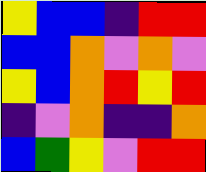[["yellow", "blue", "blue", "indigo", "red", "red"], ["blue", "blue", "orange", "violet", "orange", "violet"], ["yellow", "blue", "orange", "red", "yellow", "red"], ["indigo", "violet", "orange", "indigo", "indigo", "orange"], ["blue", "green", "yellow", "violet", "red", "red"]]